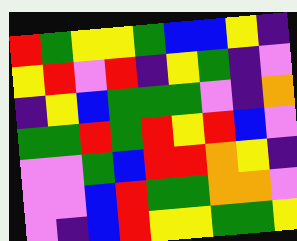[["red", "green", "yellow", "yellow", "green", "blue", "blue", "yellow", "indigo"], ["yellow", "red", "violet", "red", "indigo", "yellow", "green", "indigo", "violet"], ["indigo", "yellow", "blue", "green", "green", "green", "violet", "indigo", "orange"], ["green", "green", "red", "green", "red", "yellow", "red", "blue", "violet"], ["violet", "violet", "green", "blue", "red", "red", "orange", "yellow", "indigo"], ["violet", "violet", "blue", "red", "green", "green", "orange", "orange", "violet"], ["violet", "indigo", "blue", "red", "yellow", "yellow", "green", "green", "yellow"]]